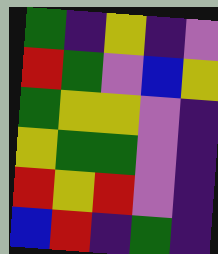[["green", "indigo", "yellow", "indigo", "violet"], ["red", "green", "violet", "blue", "yellow"], ["green", "yellow", "yellow", "violet", "indigo"], ["yellow", "green", "green", "violet", "indigo"], ["red", "yellow", "red", "violet", "indigo"], ["blue", "red", "indigo", "green", "indigo"]]